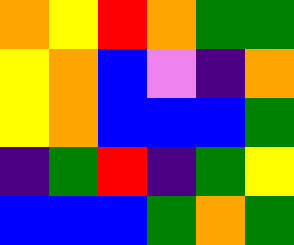[["orange", "yellow", "red", "orange", "green", "green"], ["yellow", "orange", "blue", "violet", "indigo", "orange"], ["yellow", "orange", "blue", "blue", "blue", "green"], ["indigo", "green", "red", "indigo", "green", "yellow"], ["blue", "blue", "blue", "green", "orange", "green"]]